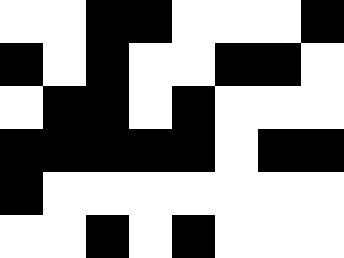[["white", "white", "black", "black", "white", "white", "white", "black"], ["black", "white", "black", "white", "white", "black", "black", "white"], ["white", "black", "black", "white", "black", "white", "white", "white"], ["black", "black", "black", "black", "black", "white", "black", "black"], ["black", "white", "white", "white", "white", "white", "white", "white"], ["white", "white", "black", "white", "black", "white", "white", "white"]]